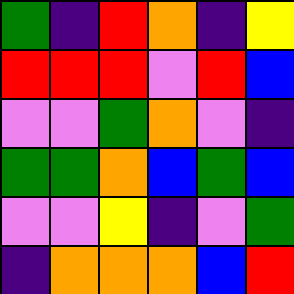[["green", "indigo", "red", "orange", "indigo", "yellow"], ["red", "red", "red", "violet", "red", "blue"], ["violet", "violet", "green", "orange", "violet", "indigo"], ["green", "green", "orange", "blue", "green", "blue"], ["violet", "violet", "yellow", "indigo", "violet", "green"], ["indigo", "orange", "orange", "orange", "blue", "red"]]